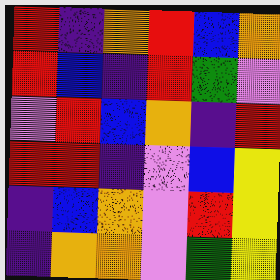[["red", "indigo", "orange", "red", "blue", "orange"], ["red", "blue", "indigo", "red", "green", "violet"], ["violet", "red", "blue", "orange", "indigo", "red"], ["red", "red", "indigo", "violet", "blue", "yellow"], ["indigo", "blue", "orange", "violet", "red", "yellow"], ["indigo", "orange", "orange", "violet", "green", "yellow"]]